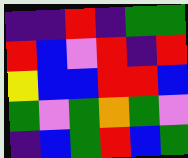[["indigo", "indigo", "red", "indigo", "green", "green"], ["red", "blue", "violet", "red", "indigo", "red"], ["yellow", "blue", "blue", "red", "red", "blue"], ["green", "violet", "green", "orange", "green", "violet"], ["indigo", "blue", "green", "red", "blue", "green"]]